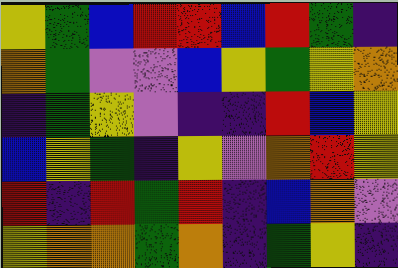[["yellow", "green", "blue", "red", "red", "blue", "red", "green", "indigo"], ["orange", "green", "violet", "violet", "blue", "yellow", "green", "yellow", "orange"], ["indigo", "green", "yellow", "violet", "indigo", "indigo", "red", "blue", "yellow"], ["blue", "yellow", "green", "indigo", "yellow", "violet", "orange", "red", "yellow"], ["red", "indigo", "red", "green", "red", "indigo", "blue", "orange", "violet"], ["yellow", "orange", "orange", "green", "orange", "indigo", "green", "yellow", "indigo"]]